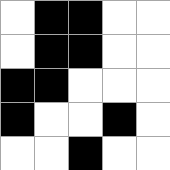[["white", "black", "black", "white", "white"], ["white", "black", "black", "white", "white"], ["black", "black", "white", "white", "white"], ["black", "white", "white", "black", "white"], ["white", "white", "black", "white", "white"]]